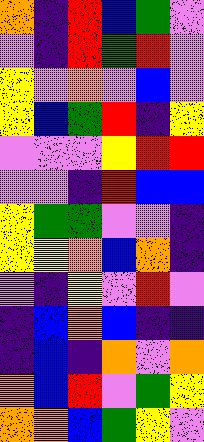[["orange", "indigo", "red", "blue", "green", "violet"], ["violet", "indigo", "red", "green", "red", "violet"], ["yellow", "violet", "orange", "violet", "blue", "violet"], ["yellow", "blue", "green", "red", "indigo", "yellow"], ["violet", "violet", "violet", "yellow", "red", "red"], ["violet", "violet", "indigo", "red", "blue", "blue"], ["yellow", "green", "green", "violet", "violet", "indigo"], ["yellow", "yellow", "orange", "blue", "orange", "indigo"], ["violet", "indigo", "yellow", "violet", "red", "violet"], ["indigo", "blue", "orange", "blue", "indigo", "indigo"], ["indigo", "blue", "indigo", "orange", "violet", "orange"], ["orange", "blue", "red", "violet", "green", "yellow"], ["orange", "orange", "blue", "green", "yellow", "violet"]]